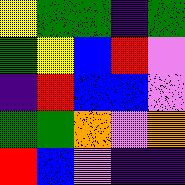[["yellow", "green", "green", "indigo", "green"], ["green", "yellow", "blue", "red", "violet"], ["indigo", "red", "blue", "blue", "violet"], ["green", "green", "orange", "violet", "orange"], ["red", "blue", "violet", "indigo", "indigo"]]